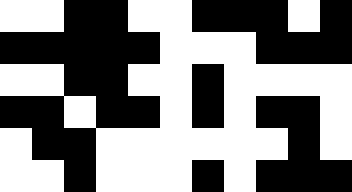[["white", "white", "black", "black", "white", "white", "black", "black", "black", "white", "black"], ["black", "black", "black", "black", "black", "white", "white", "white", "black", "black", "black"], ["white", "white", "black", "black", "white", "white", "black", "white", "white", "white", "white"], ["black", "black", "white", "black", "black", "white", "black", "white", "black", "black", "white"], ["white", "black", "black", "white", "white", "white", "white", "white", "white", "black", "white"], ["white", "white", "black", "white", "white", "white", "black", "white", "black", "black", "black"]]